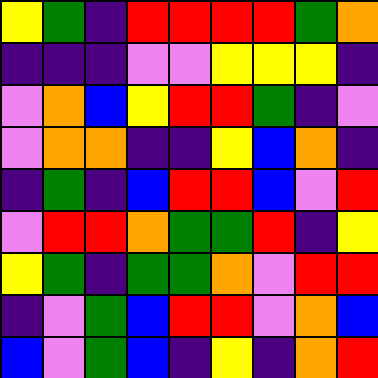[["yellow", "green", "indigo", "red", "red", "red", "red", "green", "orange"], ["indigo", "indigo", "indigo", "violet", "violet", "yellow", "yellow", "yellow", "indigo"], ["violet", "orange", "blue", "yellow", "red", "red", "green", "indigo", "violet"], ["violet", "orange", "orange", "indigo", "indigo", "yellow", "blue", "orange", "indigo"], ["indigo", "green", "indigo", "blue", "red", "red", "blue", "violet", "red"], ["violet", "red", "red", "orange", "green", "green", "red", "indigo", "yellow"], ["yellow", "green", "indigo", "green", "green", "orange", "violet", "red", "red"], ["indigo", "violet", "green", "blue", "red", "red", "violet", "orange", "blue"], ["blue", "violet", "green", "blue", "indigo", "yellow", "indigo", "orange", "red"]]